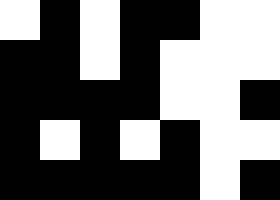[["white", "black", "white", "black", "black", "white", "white"], ["black", "black", "white", "black", "white", "white", "white"], ["black", "black", "black", "black", "white", "white", "black"], ["black", "white", "black", "white", "black", "white", "white"], ["black", "black", "black", "black", "black", "white", "black"]]